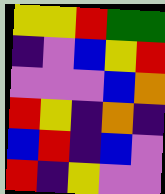[["yellow", "yellow", "red", "green", "green"], ["indigo", "violet", "blue", "yellow", "red"], ["violet", "violet", "violet", "blue", "orange"], ["red", "yellow", "indigo", "orange", "indigo"], ["blue", "red", "indigo", "blue", "violet"], ["red", "indigo", "yellow", "violet", "violet"]]